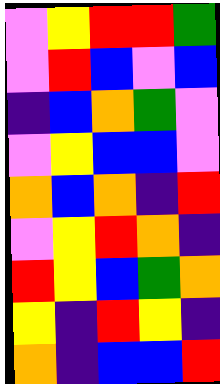[["violet", "yellow", "red", "red", "green"], ["violet", "red", "blue", "violet", "blue"], ["indigo", "blue", "orange", "green", "violet"], ["violet", "yellow", "blue", "blue", "violet"], ["orange", "blue", "orange", "indigo", "red"], ["violet", "yellow", "red", "orange", "indigo"], ["red", "yellow", "blue", "green", "orange"], ["yellow", "indigo", "red", "yellow", "indigo"], ["orange", "indigo", "blue", "blue", "red"]]